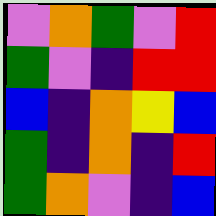[["violet", "orange", "green", "violet", "red"], ["green", "violet", "indigo", "red", "red"], ["blue", "indigo", "orange", "yellow", "blue"], ["green", "indigo", "orange", "indigo", "red"], ["green", "orange", "violet", "indigo", "blue"]]